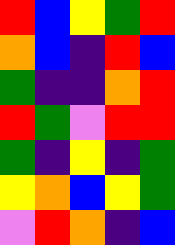[["red", "blue", "yellow", "green", "red"], ["orange", "blue", "indigo", "red", "blue"], ["green", "indigo", "indigo", "orange", "red"], ["red", "green", "violet", "red", "red"], ["green", "indigo", "yellow", "indigo", "green"], ["yellow", "orange", "blue", "yellow", "green"], ["violet", "red", "orange", "indigo", "blue"]]